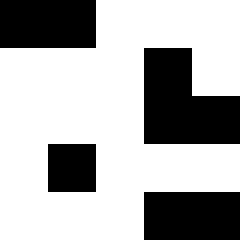[["black", "black", "white", "white", "white"], ["white", "white", "white", "black", "white"], ["white", "white", "white", "black", "black"], ["white", "black", "white", "white", "white"], ["white", "white", "white", "black", "black"]]